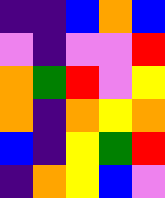[["indigo", "indigo", "blue", "orange", "blue"], ["violet", "indigo", "violet", "violet", "red"], ["orange", "green", "red", "violet", "yellow"], ["orange", "indigo", "orange", "yellow", "orange"], ["blue", "indigo", "yellow", "green", "red"], ["indigo", "orange", "yellow", "blue", "violet"]]